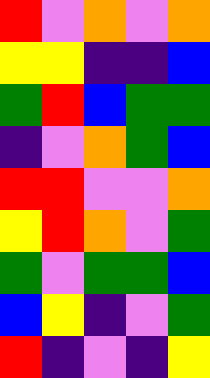[["red", "violet", "orange", "violet", "orange"], ["yellow", "yellow", "indigo", "indigo", "blue"], ["green", "red", "blue", "green", "green"], ["indigo", "violet", "orange", "green", "blue"], ["red", "red", "violet", "violet", "orange"], ["yellow", "red", "orange", "violet", "green"], ["green", "violet", "green", "green", "blue"], ["blue", "yellow", "indigo", "violet", "green"], ["red", "indigo", "violet", "indigo", "yellow"]]